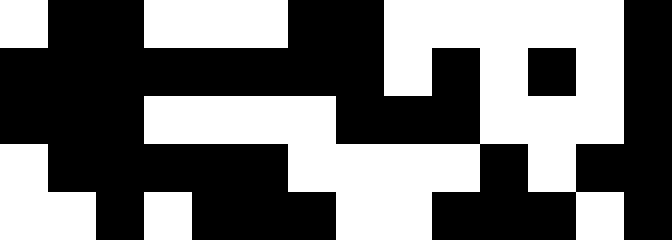[["white", "black", "black", "white", "white", "white", "black", "black", "white", "white", "white", "white", "white", "black"], ["black", "black", "black", "black", "black", "black", "black", "black", "white", "black", "white", "black", "white", "black"], ["black", "black", "black", "white", "white", "white", "white", "black", "black", "black", "white", "white", "white", "black"], ["white", "black", "black", "black", "black", "black", "white", "white", "white", "white", "black", "white", "black", "black"], ["white", "white", "black", "white", "black", "black", "black", "white", "white", "black", "black", "black", "white", "black"]]